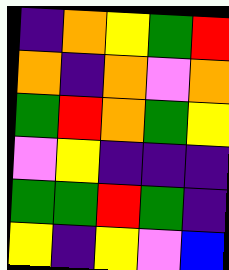[["indigo", "orange", "yellow", "green", "red"], ["orange", "indigo", "orange", "violet", "orange"], ["green", "red", "orange", "green", "yellow"], ["violet", "yellow", "indigo", "indigo", "indigo"], ["green", "green", "red", "green", "indigo"], ["yellow", "indigo", "yellow", "violet", "blue"]]